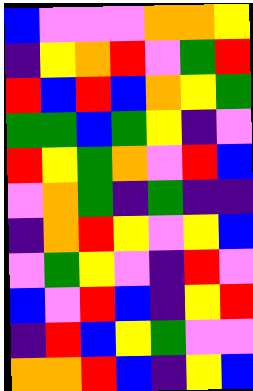[["blue", "violet", "violet", "violet", "orange", "orange", "yellow"], ["indigo", "yellow", "orange", "red", "violet", "green", "red"], ["red", "blue", "red", "blue", "orange", "yellow", "green"], ["green", "green", "blue", "green", "yellow", "indigo", "violet"], ["red", "yellow", "green", "orange", "violet", "red", "blue"], ["violet", "orange", "green", "indigo", "green", "indigo", "indigo"], ["indigo", "orange", "red", "yellow", "violet", "yellow", "blue"], ["violet", "green", "yellow", "violet", "indigo", "red", "violet"], ["blue", "violet", "red", "blue", "indigo", "yellow", "red"], ["indigo", "red", "blue", "yellow", "green", "violet", "violet"], ["orange", "orange", "red", "blue", "indigo", "yellow", "blue"]]